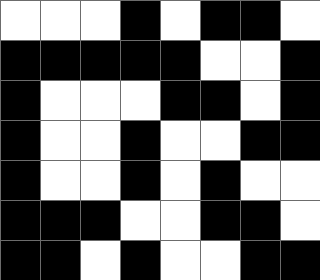[["white", "white", "white", "black", "white", "black", "black", "white"], ["black", "black", "black", "black", "black", "white", "white", "black"], ["black", "white", "white", "white", "black", "black", "white", "black"], ["black", "white", "white", "black", "white", "white", "black", "black"], ["black", "white", "white", "black", "white", "black", "white", "white"], ["black", "black", "black", "white", "white", "black", "black", "white"], ["black", "black", "white", "black", "white", "white", "black", "black"]]